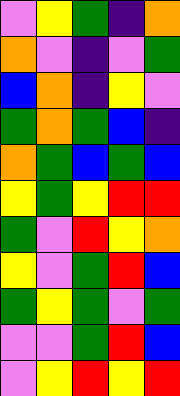[["violet", "yellow", "green", "indigo", "orange"], ["orange", "violet", "indigo", "violet", "green"], ["blue", "orange", "indigo", "yellow", "violet"], ["green", "orange", "green", "blue", "indigo"], ["orange", "green", "blue", "green", "blue"], ["yellow", "green", "yellow", "red", "red"], ["green", "violet", "red", "yellow", "orange"], ["yellow", "violet", "green", "red", "blue"], ["green", "yellow", "green", "violet", "green"], ["violet", "violet", "green", "red", "blue"], ["violet", "yellow", "red", "yellow", "red"]]